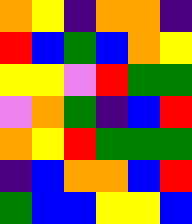[["orange", "yellow", "indigo", "orange", "orange", "indigo"], ["red", "blue", "green", "blue", "orange", "yellow"], ["yellow", "yellow", "violet", "red", "green", "green"], ["violet", "orange", "green", "indigo", "blue", "red"], ["orange", "yellow", "red", "green", "green", "green"], ["indigo", "blue", "orange", "orange", "blue", "red"], ["green", "blue", "blue", "yellow", "yellow", "blue"]]